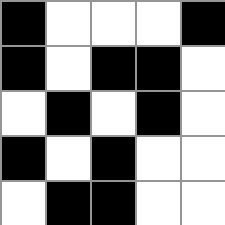[["black", "white", "white", "white", "black"], ["black", "white", "black", "black", "white"], ["white", "black", "white", "black", "white"], ["black", "white", "black", "white", "white"], ["white", "black", "black", "white", "white"]]